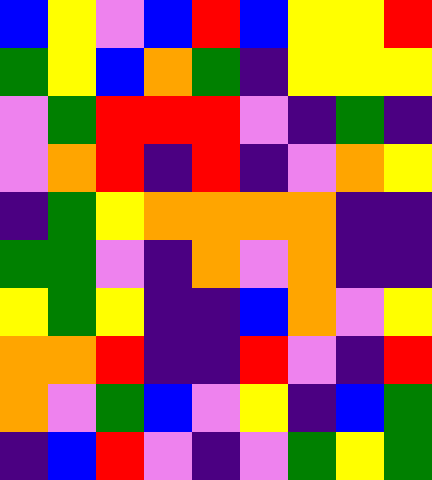[["blue", "yellow", "violet", "blue", "red", "blue", "yellow", "yellow", "red"], ["green", "yellow", "blue", "orange", "green", "indigo", "yellow", "yellow", "yellow"], ["violet", "green", "red", "red", "red", "violet", "indigo", "green", "indigo"], ["violet", "orange", "red", "indigo", "red", "indigo", "violet", "orange", "yellow"], ["indigo", "green", "yellow", "orange", "orange", "orange", "orange", "indigo", "indigo"], ["green", "green", "violet", "indigo", "orange", "violet", "orange", "indigo", "indigo"], ["yellow", "green", "yellow", "indigo", "indigo", "blue", "orange", "violet", "yellow"], ["orange", "orange", "red", "indigo", "indigo", "red", "violet", "indigo", "red"], ["orange", "violet", "green", "blue", "violet", "yellow", "indigo", "blue", "green"], ["indigo", "blue", "red", "violet", "indigo", "violet", "green", "yellow", "green"]]